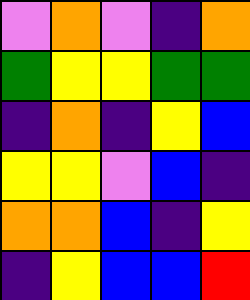[["violet", "orange", "violet", "indigo", "orange"], ["green", "yellow", "yellow", "green", "green"], ["indigo", "orange", "indigo", "yellow", "blue"], ["yellow", "yellow", "violet", "blue", "indigo"], ["orange", "orange", "blue", "indigo", "yellow"], ["indigo", "yellow", "blue", "blue", "red"]]